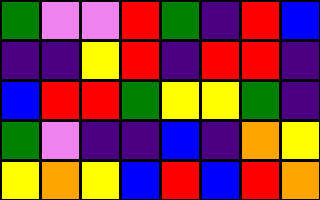[["green", "violet", "violet", "red", "green", "indigo", "red", "blue"], ["indigo", "indigo", "yellow", "red", "indigo", "red", "red", "indigo"], ["blue", "red", "red", "green", "yellow", "yellow", "green", "indigo"], ["green", "violet", "indigo", "indigo", "blue", "indigo", "orange", "yellow"], ["yellow", "orange", "yellow", "blue", "red", "blue", "red", "orange"]]